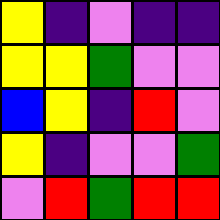[["yellow", "indigo", "violet", "indigo", "indigo"], ["yellow", "yellow", "green", "violet", "violet"], ["blue", "yellow", "indigo", "red", "violet"], ["yellow", "indigo", "violet", "violet", "green"], ["violet", "red", "green", "red", "red"]]